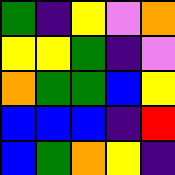[["green", "indigo", "yellow", "violet", "orange"], ["yellow", "yellow", "green", "indigo", "violet"], ["orange", "green", "green", "blue", "yellow"], ["blue", "blue", "blue", "indigo", "red"], ["blue", "green", "orange", "yellow", "indigo"]]